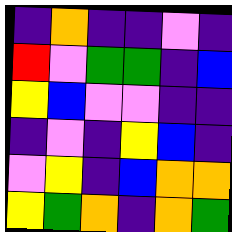[["indigo", "orange", "indigo", "indigo", "violet", "indigo"], ["red", "violet", "green", "green", "indigo", "blue"], ["yellow", "blue", "violet", "violet", "indigo", "indigo"], ["indigo", "violet", "indigo", "yellow", "blue", "indigo"], ["violet", "yellow", "indigo", "blue", "orange", "orange"], ["yellow", "green", "orange", "indigo", "orange", "green"]]